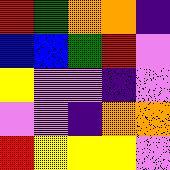[["red", "green", "orange", "orange", "indigo"], ["blue", "blue", "green", "red", "violet"], ["yellow", "violet", "violet", "indigo", "violet"], ["violet", "violet", "indigo", "orange", "orange"], ["red", "yellow", "yellow", "yellow", "violet"]]